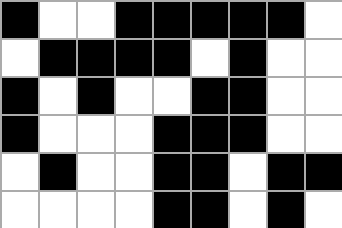[["black", "white", "white", "black", "black", "black", "black", "black", "white"], ["white", "black", "black", "black", "black", "white", "black", "white", "white"], ["black", "white", "black", "white", "white", "black", "black", "white", "white"], ["black", "white", "white", "white", "black", "black", "black", "white", "white"], ["white", "black", "white", "white", "black", "black", "white", "black", "black"], ["white", "white", "white", "white", "black", "black", "white", "black", "white"]]